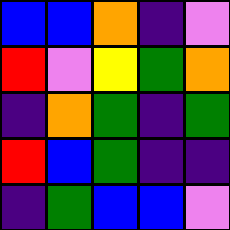[["blue", "blue", "orange", "indigo", "violet"], ["red", "violet", "yellow", "green", "orange"], ["indigo", "orange", "green", "indigo", "green"], ["red", "blue", "green", "indigo", "indigo"], ["indigo", "green", "blue", "blue", "violet"]]